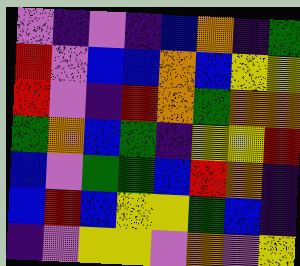[["violet", "indigo", "violet", "indigo", "blue", "orange", "indigo", "green"], ["red", "violet", "blue", "blue", "orange", "blue", "yellow", "yellow"], ["red", "violet", "indigo", "red", "orange", "green", "orange", "orange"], ["green", "orange", "blue", "green", "indigo", "yellow", "yellow", "red"], ["blue", "violet", "green", "green", "blue", "red", "orange", "indigo"], ["blue", "red", "blue", "yellow", "yellow", "green", "blue", "indigo"], ["indigo", "violet", "yellow", "yellow", "violet", "orange", "violet", "yellow"]]